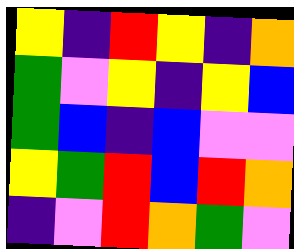[["yellow", "indigo", "red", "yellow", "indigo", "orange"], ["green", "violet", "yellow", "indigo", "yellow", "blue"], ["green", "blue", "indigo", "blue", "violet", "violet"], ["yellow", "green", "red", "blue", "red", "orange"], ["indigo", "violet", "red", "orange", "green", "violet"]]